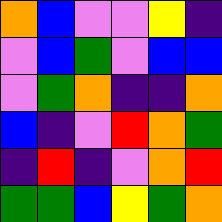[["orange", "blue", "violet", "violet", "yellow", "indigo"], ["violet", "blue", "green", "violet", "blue", "blue"], ["violet", "green", "orange", "indigo", "indigo", "orange"], ["blue", "indigo", "violet", "red", "orange", "green"], ["indigo", "red", "indigo", "violet", "orange", "red"], ["green", "green", "blue", "yellow", "green", "orange"]]